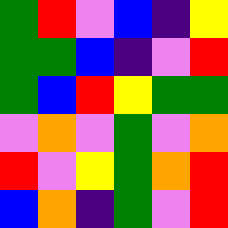[["green", "red", "violet", "blue", "indigo", "yellow"], ["green", "green", "blue", "indigo", "violet", "red"], ["green", "blue", "red", "yellow", "green", "green"], ["violet", "orange", "violet", "green", "violet", "orange"], ["red", "violet", "yellow", "green", "orange", "red"], ["blue", "orange", "indigo", "green", "violet", "red"]]